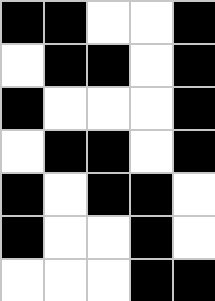[["black", "black", "white", "white", "black"], ["white", "black", "black", "white", "black"], ["black", "white", "white", "white", "black"], ["white", "black", "black", "white", "black"], ["black", "white", "black", "black", "white"], ["black", "white", "white", "black", "white"], ["white", "white", "white", "black", "black"]]